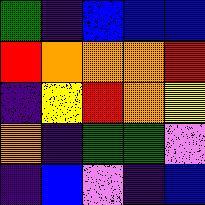[["green", "indigo", "blue", "blue", "blue"], ["red", "orange", "orange", "orange", "red"], ["indigo", "yellow", "red", "orange", "yellow"], ["orange", "indigo", "green", "green", "violet"], ["indigo", "blue", "violet", "indigo", "blue"]]